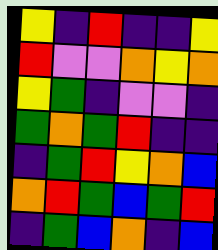[["yellow", "indigo", "red", "indigo", "indigo", "yellow"], ["red", "violet", "violet", "orange", "yellow", "orange"], ["yellow", "green", "indigo", "violet", "violet", "indigo"], ["green", "orange", "green", "red", "indigo", "indigo"], ["indigo", "green", "red", "yellow", "orange", "blue"], ["orange", "red", "green", "blue", "green", "red"], ["indigo", "green", "blue", "orange", "indigo", "blue"]]